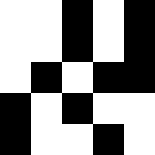[["white", "white", "black", "white", "black"], ["white", "white", "black", "white", "black"], ["white", "black", "white", "black", "black"], ["black", "white", "black", "white", "white"], ["black", "white", "white", "black", "white"]]